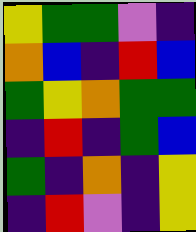[["yellow", "green", "green", "violet", "indigo"], ["orange", "blue", "indigo", "red", "blue"], ["green", "yellow", "orange", "green", "green"], ["indigo", "red", "indigo", "green", "blue"], ["green", "indigo", "orange", "indigo", "yellow"], ["indigo", "red", "violet", "indigo", "yellow"]]